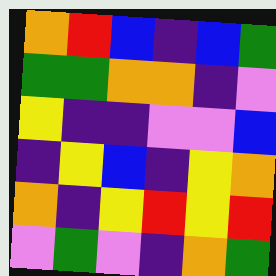[["orange", "red", "blue", "indigo", "blue", "green"], ["green", "green", "orange", "orange", "indigo", "violet"], ["yellow", "indigo", "indigo", "violet", "violet", "blue"], ["indigo", "yellow", "blue", "indigo", "yellow", "orange"], ["orange", "indigo", "yellow", "red", "yellow", "red"], ["violet", "green", "violet", "indigo", "orange", "green"]]